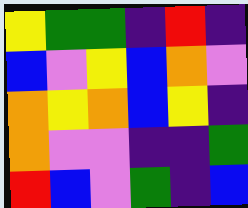[["yellow", "green", "green", "indigo", "red", "indigo"], ["blue", "violet", "yellow", "blue", "orange", "violet"], ["orange", "yellow", "orange", "blue", "yellow", "indigo"], ["orange", "violet", "violet", "indigo", "indigo", "green"], ["red", "blue", "violet", "green", "indigo", "blue"]]